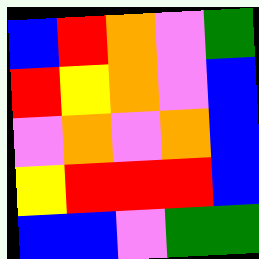[["blue", "red", "orange", "violet", "green"], ["red", "yellow", "orange", "violet", "blue"], ["violet", "orange", "violet", "orange", "blue"], ["yellow", "red", "red", "red", "blue"], ["blue", "blue", "violet", "green", "green"]]